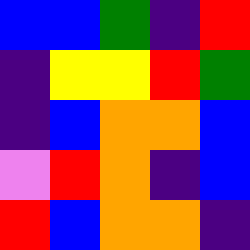[["blue", "blue", "green", "indigo", "red"], ["indigo", "yellow", "yellow", "red", "green"], ["indigo", "blue", "orange", "orange", "blue"], ["violet", "red", "orange", "indigo", "blue"], ["red", "blue", "orange", "orange", "indigo"]]